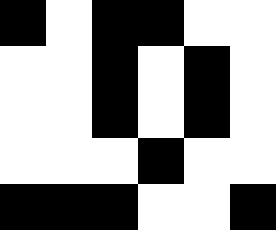[["black", "white", "black", "black", "white", "white"], ["white", "white", "black", "white", "black", "white"], ["white", "white", "black", "white", "black", "white"], ["white", "white", "white", "black", "white", "white"], ["black", "black", "black", "white", "white", "black"]]